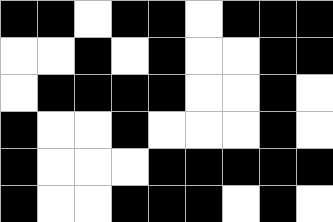[["black", "black", "white", "black", "black", "white", "black", "black", "black"], ["white", "white", "black", "white", "black", "white", "white", "black", "black"], ["white", "black", "black", "black", "black", "white", "white", "black", "white"], ["black", "white", "white", "black", "white", "white", "white", "black", "white"], ["black", "white", "white", "white", "black", "black", "black", "black", "black"], ["black", "white", "white", "black", "black", "black", "white", "black", "white"]]